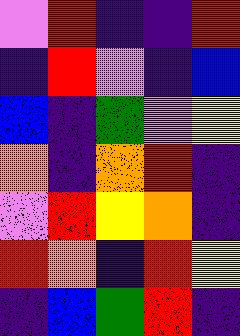[["violet", "red", "indigo", "indigo", "red"], ["indigo", "red", "violet", "indigo", "blue"], ["blue", "indigo", "green", "violet", "yellow"], ["orange", "indigo", "orange", "red", "indigo"], ["violet", "red", "yellow", "orange", "indigo"], ["red", "orange", "indigo", "red", "yellow"], ["indigo", "blue", "green", "red", "indigo"]]